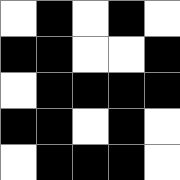[["white", "black", "white", "black", "white"], ["black", "black", "white", "white", "black"], ["white", "black", "black", "black", "black"], ["black", "black", "white", "black", "white"], ["white", "black", "black", "black", "white"]]